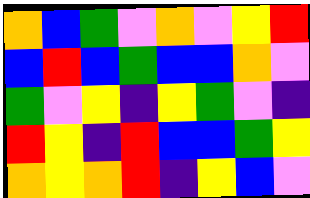[["orange", "blue", "green", "violet", "orange", "violet", "yellow", "red"], ["blue", "red", "blue", "green", "blue", "blue", "orange", "violet"], ["green", "violet", "yellow", "indigo", "yellow", "green", "violet", "indigo"], ["red", "yellow", "indigo", "red", "blue", "blue", "green", "yellow"], ["orange", "yellow", "orange", "red", "indigo", "yellow", "blue", "violet"]]